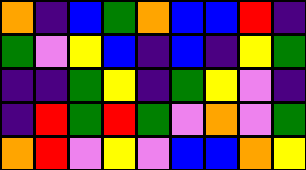[["orange", "indigo", "blue", "green", "orange", "blue", "blue", "red", "indigo"], ["green", "violet", "yellow", "blue", "indigo", "blue", "indigo", "yellow", "green"], ["indigo", "indigo", "green", "yellow", "indigo", "green", "yellow", "violet", "indigo"], ["indigo", "red", "green", "red", "green", "violet", "orange", "violet", "green"], ["orange", "red", "violet", "yellow", "violet", "blue", "blue", "orange", "yellow"]]